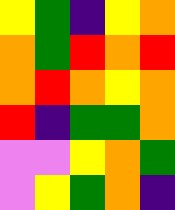[["yellow", "green", "indigo", "yellow", "orange"], ["orange", "green", "red", "orange", "red"], ["orange", "red", "orange", "yellow", "orange"], ["red", "indigo", "green", "green", "orange"], ["violet", "violet", "yellow", "orange", "green"], ["violet", "yellow", "green", "orange", "indigo"]]